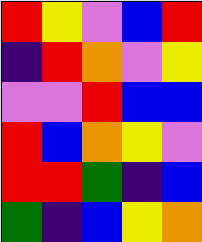[["red", "yellow", "violet", "blue", "red"], ["indigo", "red", "orange", "violet", "yellow"], ["violet", "violet", "red", "blue", "blue"], ["red", "blue", "orange", "yellow", "violet"], ["red", "red", "green", "indigo", "blue"], ["green", "indigo", "blue", "yellow", "orange"]]